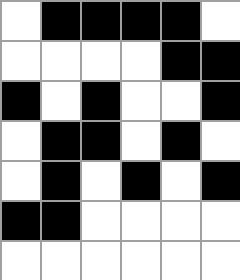[["white", "black", "black", "black", "black", "white"], ["white", "white", "white", "white", "black", "black"], ["black", "white", "black", "white", "white", "black"], ["white", "black", "black", "white", "black", "white"], ["white", "black", "white", "black", "white", "black"], ["black", "black", "white", "white", "white", "white"], ["white", "white", "white", "white", "white", "white"]]